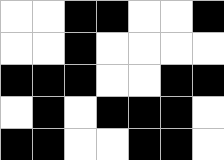[["white", "white", "black", "black", "white", "white", "black"], ["white", "white", "black", "white", "white", "white", "white"], ["black", "black", "black", "white", "white", "black", "black"], ["white", "black", "white", "black", "black", "black", "white"], ["black", "black", "white", "white", "black", "black", "white"]]